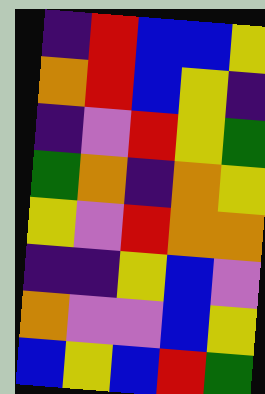[["indigo", "red", "blue", "blue", "yellow"], ["orange", "red", "blue", "yellow", "indigo"], ["indigo", "violet", "red", "yellow", "green"], ["green", "orange", "indigo", "orange", "yellow"], ["yellow", "violet", "red", "orange", "orange"], ["indigo", "indigo", "yellow", "blue", "violet"], ["orange", "violet", "violet", "blue", "yellow"], ["blue", "yellow", "blue", "red", "green"]]